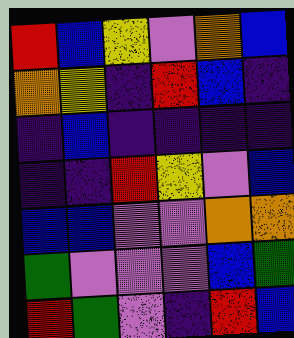[["red", "blue", "yellow", "violet", "orange", "blue"], ["orange", "yellow", "indigo", "red", "blue", "indigo"], ["indigo", "blue", "indigo", "indigo", "indigo", "indigo"], ["indigo", "indigo", "red", "yellow", "violet", "blue"], ["blue", "blue", "violet", "violet", "orange", "orange"], ["green", "violet", "violet", "violet", "blue", "green"], ["red", "green", "violet", "indigo", "red", "blue"]]